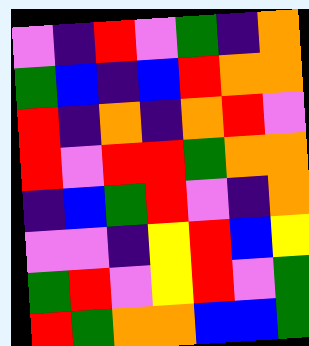[["violet", "indigo", "red", "violet", "green", "indigo", "orange"], ["green", "blue", "indigo", "blue", "red", "orange", "orange"], ["red", "indigo", "orange", "indigo", "orange", "red", "violet"], ["red", "violet", "red", "red", "green", "orange", "orange"], ["indigo", "blue", "green", "red", "violet", "indigo", "orange"], ["violet", "violet", "indigo", "yellow", "red", "blue", "yellow"], ["green", "red", "violet", "yellow", "red", "violet", "green"], ["red", "green", "orange", "orange", "blue", "blue", "green"]]